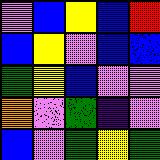[["violet", "blue", "yellow", "blue", "red"], ["blue", "yellow", "violet", "blue", "blue"], ["green", "yellow", "blue", "violet", "violet"], ["orange", "violet", "green", "indigo", "violet"], ["blue", "violet", "green", "yellow", "green"]]